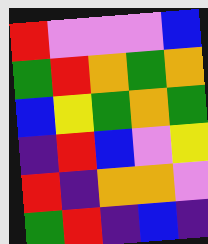[["red", "violet", "violet", "violet", "blue"], ["green", "red", "orange", "green", "orange"], ["blue", "yellow", "green", "orange", "green"], ["indigo", "red", "blue", "violet", "yellow"], ["red", "indigo", "orange", "orange", "violet"], ["green", "red", "indigo", "blue", "indigo"]]